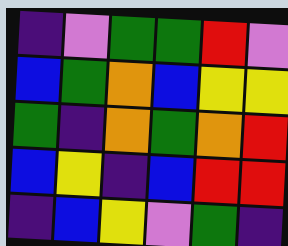[["indigo", "violet", "green", "green", "red", "violet"], ["blue", "green", "orange", "blue", "yellow", "yellow"], ["green", "indigo", "orange", "green", "orange", "red"], ["blue", "yellow", "indigo", "blue", "red", "red"], ["indigo", "blue", "yellow", "violet", "green", "indigo"]]